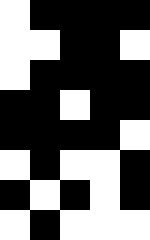[["white", "black", "black", "black", "black"], ["white", "white", "black", "black", "white"], ["white", "black", "black", "black", "black"], ["black", "black", "white", "black", "black"], ["black", "black", "black", "black", "white"], ["white", "black", "white", "white", "black"], ["black", "white", "black", "white", "black"], ["white", "black", "white", "white", "white"]]